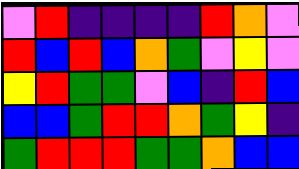[["violet", "red", "indigo", "indigo", "indigo", "indigo", "red", "orange", "violet"], ["red", "blue", "red", "blue", "orange", "green", "violet", "yellow", "violet"], ["yellow", "red", "green", "green", "violet", "blue", "indigo", "red", "blue"], ["blue", "blue", "green", "red", "red", "orange", "green", "yellow", "indigo"], ["green", "red", "red", "red", "green", "green", "orange", "blue", "blue"]]